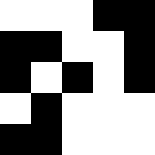[["white", "white", "white", "black", "black"], ["black", "black", "white", "white", "black"], ["black", "white", "black", "white", "black"], ["white", "black", "white", "white", "white"], ["black", "black", "white", "white", "white"]]